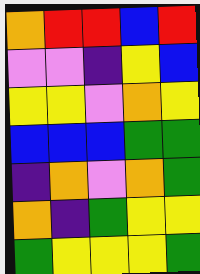[["orange", "red", "red", "blue", "red"], ["violet", "violet", "indigo", "yellow", "blue"], ["yellow", "yellow", "violet", "orange", "yellow"], ["blue", "blue", "blue", "green", "green"], ["indigo", "orange", "violet", "orange", "green"], ["orange", "indigo", "green", "yellow", "yellow"], ["green", "yellow", "yellow", "yellow", "green"]]